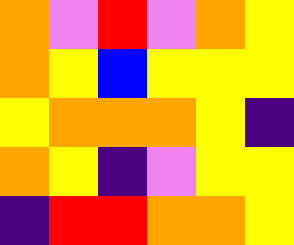[["orange", "violet", "red", "violet", "orange", "yellow"], ["orange", "yellow", "blue", "yellow", "yellow", "yellow"], ["yellow", "orange", "orange", "orange", "yellow", "indigo"], ["orange", "yellow", "indigo", "violet", "yellow", "yellow"], ["indigo", "red", "red", "orange", "orange", "yellow"]]